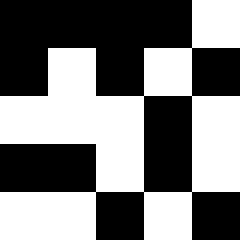[["black", "black", "black", "black", "white"], ["black", "white", "black", "white", "black"], ["white", "white", "white", "black", "white"], ["black", "black", "white", "black", "white"], ["white", "white", "black", "white", "black"]]